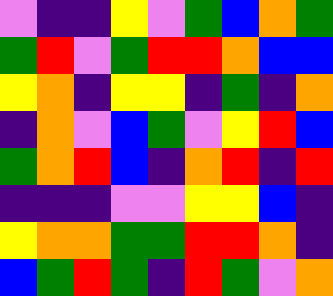[["violet", "indigo", "indigo", "yellow", "violet", "green", "blue", "orange", "green"], ["green", "red", "violet", "green", "red", "red", "orange", "blue", "blue"], ["yellow", "orange", "indigo", "yellow", "yellow", "indigo", "green", "indigo", "orange"], ["indigo", "orange", "violet", "blue", "green", "violet", "yellow", "red", "blue"], ["green", "orange", "red", "blue", "indigo", "orange", "red", "indigo", "red"], ["indigo", "indigo", "indigo", "violet", "violet", "yellow", "yellow", "blue", "indigo"], ["yellow", "orange", "orange", "green", "green", "red", "red", "orange", "indigo"], ["blue", "green", "red", "green", "indigo", "red", "green", "violet", "orange"]]